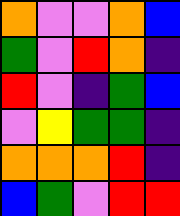[["orange", "violet", "violet", "orange", "blue"], ["green", "violet", "red", "orange", "indigo"], ["red", "violet", "indigo", "green", "blue"], ["violet", "yellow", "green", "green", "indigo"], ["orange", "orange", "orange", "red", "indigo"], ["blue", "green", "violet", "red", "red"]]